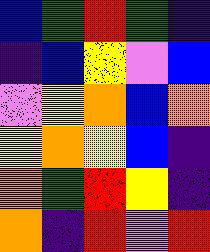[["blue", "green", "red", "green", "indigo"], ["indigo", "blue", "yellow", "violet", "blue"], ["violet", "yellow", "orange", "blue", "orange"], ["yellow", "orange", "yellow", "blue", "indigo"], ["orange", "green", "red", "yellow", "indigo"], ["orange", "indigo", "red", "violet", "red"]]